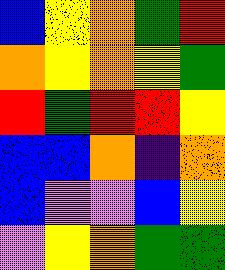[["blue", "yellow", "orange", "green", "red"], ["orange", "yellow", "orange", "yellow", "green"], ["red", "green", "red", "red", "yellow"], ["blue", "blue", "orange", "indigo", "orange"], ["blue", "violet", "violet", "blue", "yellow"], ["violet", "yellow", "orange", "green", "green"]]